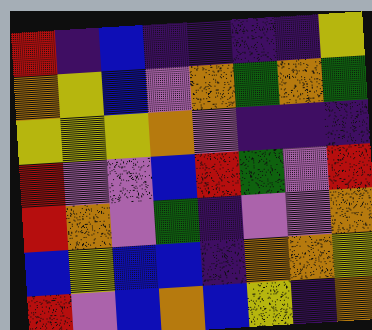[["red", "indigo", "blue", "indigo", "indigo", "indigo", "indigo", "yellow"], ["orange", "yellow", "blue", "violet", "orange", "green", "orange", "green"], ["yellow", "yellow", "yellow", "orange", "violet", "indigo", "indigo", "indigo"], ["red", "violet", "violet", "blue", "red", "green", "violet", "red"], ["red", "orange", "violet", "green", "indigo", "violet", "violet", "orange"], ["blue", "yellow", "blue", "blue", "indigo", "orange", "orange", "yellow"], ["red", "violet", "blue", "orange", "blue", "yellow", "indigo", "orange"]]